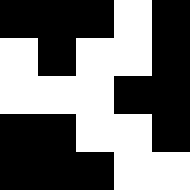[["black", "black", "black", "white", "black"], ["white", "black", "white", "white", "black"], ["white", "white", "white", "black", "black"], ["black", "black", "white", "white", "black"], ["black", "black", "black", "white", "white"]]